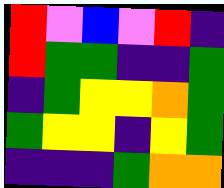[["red", "violet", "blue", "violet", "red", "indigo"], ["red", "green", "green", "indigo", "indigo", "green"], ["indigo", "green", "yellow", "yellow", "orange", "green"], ["green", "yellow", "yellow", "indigo", "yellow", "green"], ["indigo", "indigo", "indigo", "green", "orange", "orange"]]